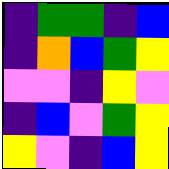[["indigo", "green", "green", "indigo", "blue"], ["indigo", "orange", "blue", "green", "yellow"], ["violet", "violet", "indigo", "yellow", "violet"], ["indigo", "blue", "violet", "green", "yellow"], ["yellow", "violet", "indigo", "blue", "yellow"]]